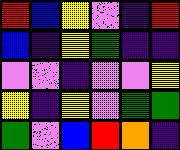[["red", "blue", "yellow", "violet", "indigo", "red"], ["blue", "indigo", "yellow", "green", "indigo", "indigo"], ["violet", "violet", "indigo", "violet", "violet", "yellow"], ["yellow", "indigo", "yellow", "violet", "green", "green"], ["green", "violet", "blue", "red", "orange", "indigo"]]